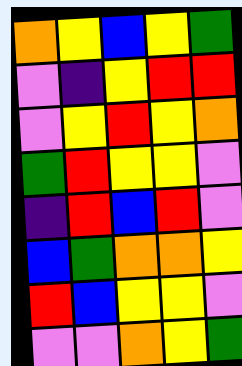[["orange", "yellow", "blue", "yellow", "green"], ["violet", "indigo", "yellow", "red", "red"], ["violet", "yellow", "red", "yellow", "orange"], ["green", "red", "yellow", "yellow", "violet"], ["indigo", "red", "blue", "red", "violet"], ["blue", "green", "orange", "orange", "yellow"], ["red", "blue", "yellow", "yellow", "violet"], ["violet", "violet", "orange", "yellow", "green"]]